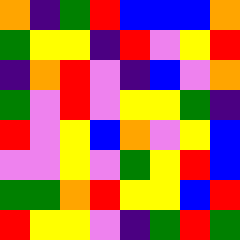[["orange", "indigo", "green", "red", "blue", "blue", "blue", "orange"], ["green", "yellow", "yellow", "indigo", "red", "violet", "yellow", "red"], ["indigo", "orange", "red", "violet", "indigo", "blue", "violet", "orange"], ["green", "violet", "red", "violet", "yellow", "yellow", "green", "indigo"], ["red", "violet", "yellow", "blue", "orange", "violet", "yellow", "blue"], ["violet", "violet", "yellow", "violet", "green", "yellow", "red", "blue"], ["green", "green", "orange", "red", "yellow", "yellow", "blue", "red"], ["red", "yellow", "yellow", "violet", "indigo", "green", "red", "green"]]